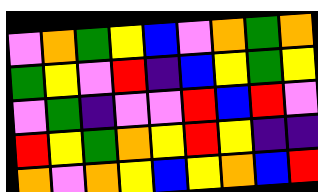[["violet", "orange", "green", "yellow", "blue", "violet", "orange", "green", "orange"], ["green", "yellow", "violet", "red", "indigo", "blue", "yellow", "green", "yellow"], ["violet", "green", "indigo", "violet", "violet", "red", "blue", "red", "violet"], ["red", "yellow", "green", "orange", "yellow", "red", "yellow", "indigo", "indigo"], ["orange", "violet", "orange", "yellow", "blue", "yellow", "orange", "blue", "red"]]